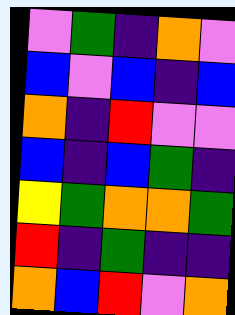[["violet", "green", "indigo", "orange", "violet"], ["blue", "violet", "blue", "indigo", "blue"], ["orange", "indigo", "red", "violet", "violet"], ["blue", "indigo", "blue", "green", "indigo"], ["yellow", "green", "orange", "orange", "green"], ["red", "indigo", "green", "indigo", "indigo"], ["orange", "blue", "red", "violet", "orange"]]